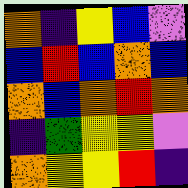[["orange", "indigo", "yellow", "blue", "violet"], ["blue", "red", "blue", "orange", "blue"], ["orange", "blue", "orange", "red", "orange"], ["indigo", "green", "yellow", "yellow", "violet"], ["orange", "yellow", "yellow", "red", "indigo"]]